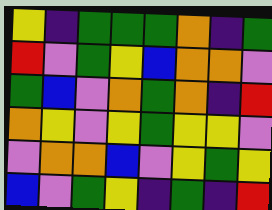[["yellow", "indigo", "green", "green", "green", "orange", "indigo", "green"], ["red", "violet", "green", "yellow", "blue", "orange", "orange", "violet"], ["green", "blue", "violet", "orange", "green", "orange", "indigo", "red"], ["orange", "yellow", "violet", "yellow", "green", "yellow", "yellow", "violet"], ["violet", "orange", "orange", "blue", "violet", "yellow", "green", "yellow"], ["blue", "violet", "green", "yellow", "indigo", "green", "indigo", "red"]]